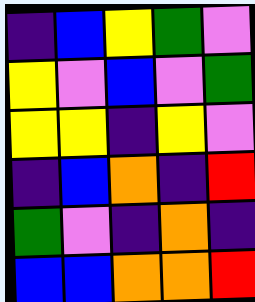[["indigo", "blue", "yellow", "green", "violet"], ["yellow", "violet", "blue", "violet", "green"], ["yellow", "yellow", "indigo", "yellow", "violet"], ["indigo", "blue", "orange", "indigo", "red"], ["green", "violet", "indigo", "orange", "indigo"], ["blue", "blue", "orange", "orange", "red"]]